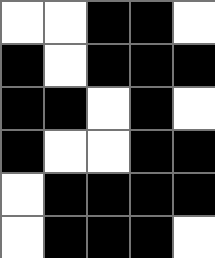[["white", "white", "black", "black", "white"], ["black", "white", "black", "black", "black"], ["black", "black", "white", "black", "white"], ["black", "white", "white", "black", "black"], ["white", "black", "black", "black", "black"], ["white", "black", "black", "black", "white"]]